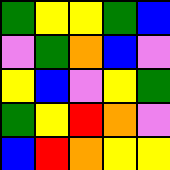[["green", "yellow", "yellow", "green", "blue"], ["violet", "green", "orange", "blue", "violet"], ["yellow", "blue", "violet", "yellow", "green"], ["green", "yellow", "red", "orange", "violet"], ["blue", "red", "orange", "yellow", "yellow"]]